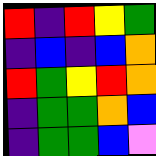[["red", "indigo", "red", "yellow", "green"], ["indigo", "blue", "indigo", "blue", "orange"], ["red", "green", "yellow", "red", "orange"], ["indigo", "green", "green", "orange", "blue"], ["indigo", "green", "green", "blue", "violet"]]